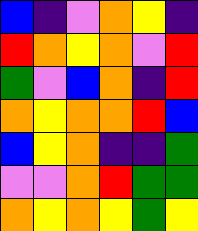[["blue", "indigo", "violet", "orange", "yellow", "indigo"], ["red", "orange", "yellow", "orange", "violet", "red"], ["green", "violet", "blue", "orange", "indigo", "red"], ["orange", "yellow", "orange", "orange", "red", "blue"], ["blue", "yellow", "orange", "indigo", "indigo", "green"], ["violet", "violet", "orange", "red", "green", "green"], ["orange", "yellow", "orange", "yellow", "green", "yellow"]]